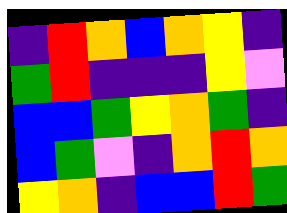[["indigo", "red", "orange", "blue", "orange", "yellow", "indigo"], ["green", "red", "indigo", "indigo", "indigo", "yellow", "violet"], ["blue", "blue", "green", "yellow", "orange", "green", "indigo"], ["blue", "green", "violet", "indigo", "orange", "red", "orange"], ["yellow", "orange", "indigo", "blue", "blue", "red", "green"]]